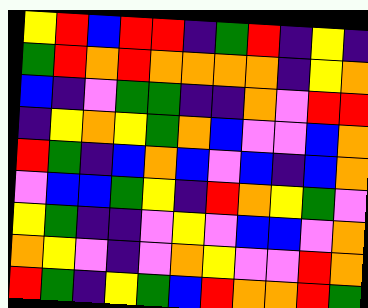[["yellow", "red", "blue", "red", "red", "indigo", "green", "red", "indigo", "yellow", "indigo"], ["green", "red", "orange", "red", "orange", "orange", "orange", "orange", "indigo", "yellow", "orange"], ["blue", "indigo", "violet", "green", "green", "indigo", "indigo", "orange", "violet", "red", "red"], ["indigo", "yellow", "orange", "yellow", "green", "orange", "blue", "violet", "violet", "blue", "orange"], ["red", "green", "indigo", "blue", "orange", "blue", "violet", "blue", "indigo", "blue", "orange"], ["violet", "blue", "blue", "green", "yellow", "indigo", "red", "orange", "yellow", "green", "violet"], ["yellow", "green", "indigo", "indigo", "violet", "yellow", "violet", "blue", "blue", "violet", "orange"], ["orange", "yellow", "violet", "indigo", "violet", "orange", "yellow", "violet", "violet", "red", "orange"], ["red", "green", "indigo", "yellow", "green", "blue", "red", "orange", "orange", "red", "green"]]